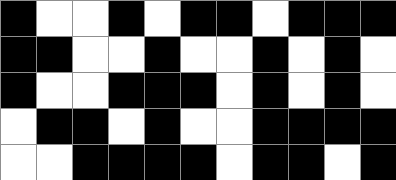[["black", "white", "white", "black", "white", "black", "black", "white", "black", "black", "black"], ["black", "black", "white", "white", "black", "white", "white", "black", "white", "black", "white"], ["black", "white", "white", "black", "black", "black", "white", "black", "white", "black", "white"], ["white", "black", "black", "white", "black", "white", "white", "black", "black", "black", "black"], ["white", "white", "black", "black", "black", "black", "white", "black", "black", "white", "black"]]